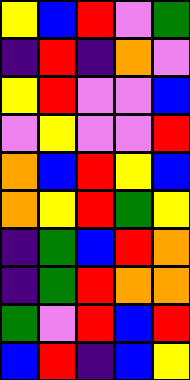[["yellow", "blue", "red", "violet", "green"], ["indigo", "red", "indigo", "orange", "violet"], ["yellow", "red", "violet", "violet", "blue"], ["violet", "yellow", "violet", "violet", "red"], ["orange", "blue", "red", "yellow", "blue"], ["orange", "yellow", "red", "green", "yellow"], ["indigo", "green", "blue", "red", "orange"], ["indigo", "green", "red", "orange", "orange"], ["green", "violet", "red", "blue", "red"], ["blue", "red", "indigo", "blue", "yellow"]]